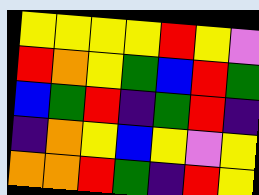[["yellow", "yellow", "yellow", "yellow", "red", "yellow", "violet"], ["red", "orange", "yellow", "green", "blue", "red", "green"], ["blue", "green", "red", "indigo", "green", "red", "indigo"], ["indigo", "orange", "yellow", "blue", "yellow", "violet", "yellow"], ["orange", "orange", "red", "green", "indigo", "red", "yellow"]]